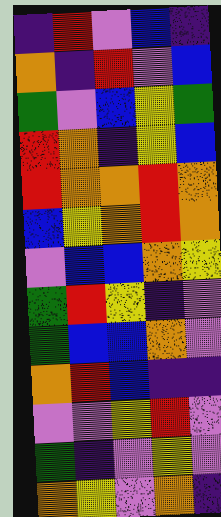[["indigo", "red", "violet", "blue", "indigo"], ["orange", "indigo", "red", "violet", "blue"], ["green", "violet", "blue", "yellow", "green"], ["red", "orange", "indigo", "yellow", "blue"], ["red", "orange", "orange", "red", "orange"], ["blue", "yellow", "orange", "red", "orange"], ["violet", "blue", "blue", "orange", "yellow"], ["green", "red", "yellow", "indigo", "violet"], ["green", "blue", "blue", "orange", "violet"], ["orange", "red", "blue", "indigo", "indigo"], ["violet", "violet", "yellow", "red", "violet"], ["green", "indigo", "violet", "yellow", "violet"], ["orange", "yellow", "violet", "orange", "indigo"]]